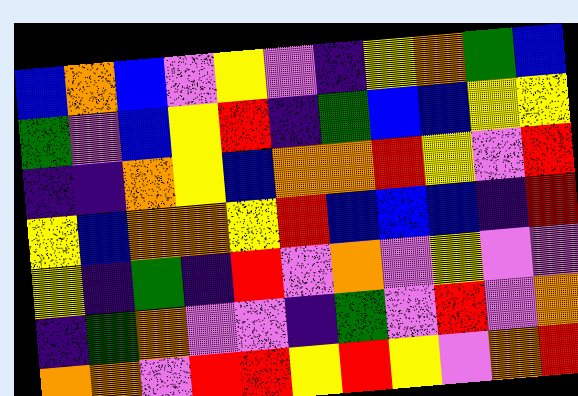[["blue", "orange", "blue", "violet", "yellow", "violet", "indigo", "yellow", "orange", "green", "blue"], ["green", "violet", "blue", "yellow", "red", "indigo", "green", "blue", "blue", "yellow", "yellow"], ["indigo", "indigo", "orange", "yellow", "blue", "orange", "orange", "red", "yellow", "violet", "red"], ["yellow", "blue", "orange", "orange", "yellow", "red", "blue", "blue", "blue", "indigo", "red"], ["yellow", "indigo", "green", "indigo", "red", "violet", "orange", "violet", "yellow", "violet", "violet"], ["indigo", "green", "orange", "violet", "violet", "indigo", "green", "violet", "red", "violet", "orange"], ["orange", "orange", "violet", "red", "red", "yellow", "red", "yellow", "violet", "orange", "red"]]